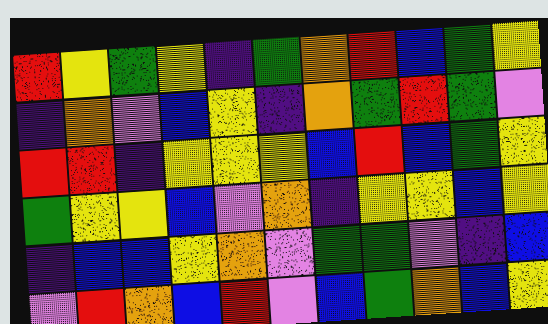[["red", "yellow", "green", "yellow", "indigo", "green", "orange", "red", "blue", "green", "yellow"], ["indigo", "orange", "violet", "blue", "yellow", "indigo", "orange", "green", "red", "green", "violet"], ["red", "red", "indigo", "yellow", "yellow", "yellow", "blue", "red", "blue", "green", "yellow"], ["green", "yellow", "yellow", "blue", "violet", "orange", "indigo", "yellow", "yellow", "blue", "yellow"], ["indigo", "blue", "blue", "yellow", "orange", "violet", "green", "green", "violet", "indigo", "blue"], ["violet", "red", "orange", "blue", "red", "violet", "blue", "green", "orange", "blue", "yellow"]]